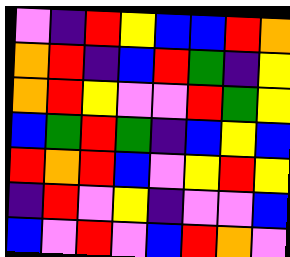[["violet", "indigo", "red", "yellow", "blue", "blue", "red", "orange"], ["orange", "red", "indigo", "blue", "red", "green", "indigo", "yellow"], ["orange", "red", "yellow", "violet", "violet", "red", "green", "yellow"], ["blue", "green", "red", "green", "indigo", "blue", "yellow", "blue"], ["red", "orange", "red", "blue", "violet", "yellow", "red", "yellow"], ["indigo", "red", "violet", "yellow", "indigo", "violet", "violet", "blue"], ["blue", "violet", "red", "violet", "blue", "red", "orange", "violet"]]